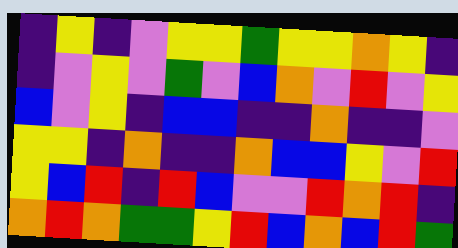[["indigo", "yellow", "indigo", "violet", "yellow", "yellow", "green", "yellow", "yellow", "orange", "yellow", "indigo"], ["indigo", "violet", "yellow", "violet", "green", "violet", "blue", "orange", "violet", "red", "violet", "yellow"], ["blue", "violet", "yellow", "indigo", "blue", "blue", "indigo", "indigo", "orange", "indigo", "indigo", "violet"], ["yellow", "yellow", "indigo", "orange", "indigo", "indigo", "orange", "blue", "blue", "yellow", "violet", "red"], ["yellow", "blue", "red", "indigo", "red", "blue", "violet", "violet", "red", "orange", "red", "indigo"], ["orange", "red", "orange", "green", "green", "yellow", "red", "blue", "orange", "blue", "red", "green"]]